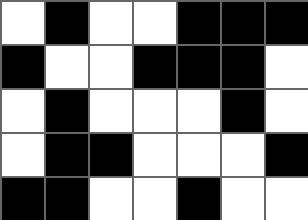[["white", "black", "white", "white", "black", "black", "black"], ["black", "white", "white", "black", "black", "black", "white"], ["white", "black", "white", "white", "white", "black", "white"], ["white", "black", "black", "white", "white", "white", "black"], ["black", "black", "white", "white", "black", "white", "white"]]